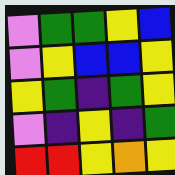[["violet", "green", "green", "yellow", "blue"], ["violet", "yellow", "blue", "blue", "yellow"], ["yellow", "green", "indigo", "green", "yellow"], ["violet", "indigo", "yellow", "indigo", "green"], ["red", "red", "yellow", "orange", "yellow"]]